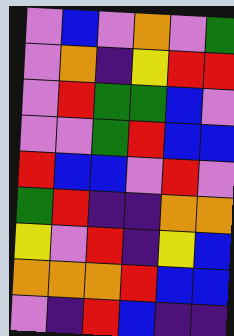[["violet", "blue", "violet", "orange", "violet", "green"], ["violet", "orange", "indigo", "yellow", "red", "red"], ["violet", "red", "green", "green", "blue", "violet"], ["violet", "violet", "green", "red", "blue", "blue"], ["red", "blue", "blue", "violet", "red", "violet"], ["green", "red", "indigo", "indigo", "orange", "orange"], ["yellow", "violet", "red", "indigo", "yellow", "blue"], ["orange", "orange", "orange", "red", "blue", "blue"], ["violet", "indigo", "red", "blue", "indigo", "indigo"]]